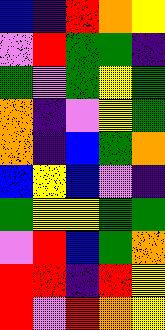[["blue", "indigo", "red", "orange", "yellow"], ["violet", "red", "green", "green", "indigo"], ["green", "violet", "green", "yellow", "green"], ["orange", "indigo", "violet", "yellow", "green"], ["orange", "indigo", "blue", "green", "orange"], ["blue", "yellow", "blue", "violet", "indigo"], ["green", "yellow", "yellow", "green", "green"], ["violet", "red", "blue", "green", "orange"], ["red", "red", "indigo", "red", "yellow"], ["red", "violet", "red", "orange", "yellow"]]